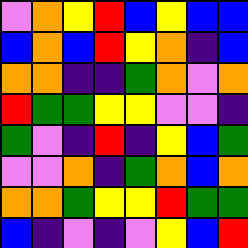[["violet", "orange", "yellow", "red", "blue", "yellow", "blue", "blue"], ["blue", "orange", "blue", "red", "yellow", "orange", "indigo", "blue"], ["orange", "orange", "indigo", "indigo", "green", "orange", "violet", "orange"], ["red", "green", "green", "yellow", "yellow", "violet", "violet", "indigo"], ["green", "violet", "indigo", "red", "indigo", "yellow", "blue", "green"], ["violet", "violet", "orange", "indigo", "green", "orange", "blue", "orange"], ["orange", "orange", "green", "yellow", "yellow", "red", "green", "green"], ["blue", "indigo", "violet", "indigo", "violet", "yellow", "blue", "red"]]